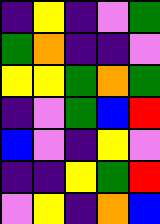[["indigo", "yellow", "indigo", "violet", "green"], ["green", "orange", "indigo", "indigo", "violet"], ["yellow", "yellow", "green", "orange", "green"], ["indigo", "violet", "green", "blue", "red"], ["blue", "violet", "indigo", "yellow", "violet"], ["indigo", "indigo", "yellow", "green", "red"], ["violet", "yellow", "indigo", "orange", "blue"]]